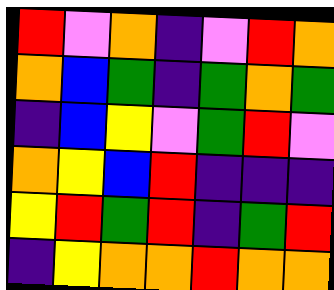[["red", "violet", "orange", "indigo", "violet", "red", "orange"], ["orange", "blue", "green", "indigo", "green", "orange", "green"], ["indigo", "blue", "yellow", "violet", "green", "red", "violet"], ["orange", "yellow", "blue", "red", "indigo", "indigo", "indigo"], ["yellow", "red", "green", "red", "indigo", "green", "red"], ["indigo", "yellow", "orange", "orange", "red", "orange", "orange"]]